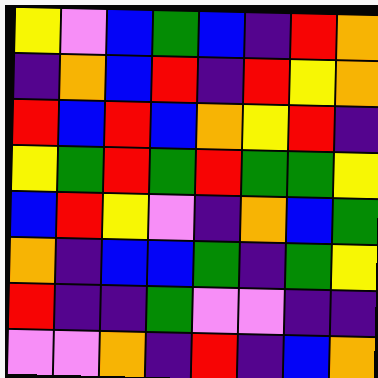[["yellow", "violet", "blue", "green", "blue", "indigo", "red", "orange"], ["indigo", "orange", "blue", "red", "indigo", "red", "yellow", "orange"], ["red", "blue", "red", "blue", "orange", "yellow", "red", "indigo"], ["yellow", "green", "red", "green", "red", "green", "green", "yellow"], ["blue", "red", "yellow", "violet", "indigo", "orange", "blue", "green"], ["orange", "indigo", "blue", "blue", "green", "indigo", "green", "yellow"], ["red", "indigo", "indigo", "green", "violet", "violet", "indigo", "indigo"], ["violet", "violet", "orange", "indigo", "red", "indigo", "blue", "orange"]]